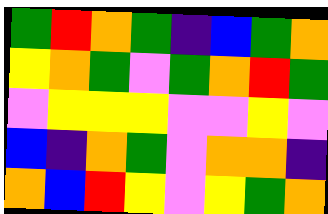[["green", "red", "orange", "green", "indigo", "blue", "green", "orange"], ["yellow", "orange", "green", "violet", "green", "orange", "red", "green"], ["violet", "yellow", "yellow", "yellow", "violet", "violet", "yellow", "violet"], ["blue", "indigo", "orange", "green", "violet", "orange", "orange", "indigo"], ["orange", "blue", "red", "yellow", "violet", "yellow", "green", "orange"]]